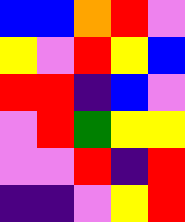[["blue", "blue", "orange", "red", "violet"], ["yellow", "violet", "red", "yellow", "blue"], ["red", "red", "indigo", "blue", "violet"], ["violet", "red", "green", "yellow", "yellow"], ["violet", "violet", "red", "indigo", "red"], ["indigo", "indigo", "violet", "yellow", "red"]]